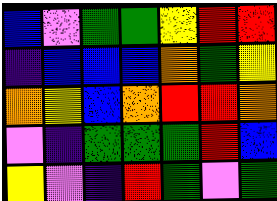[["blue", "violet", "green", "green", "yellow", "red", "red"], ["indigo", "blue", "blue", "blue", "orange", "green", "yellow"], ["orange", "yellow", "blue", "orange", "red", "red", "orange"], ["violet", "indigo", "green", "green", "green", "red", "blue"], ["yellow", "violet", "indigo", "red", "green", "violet", "green"]]